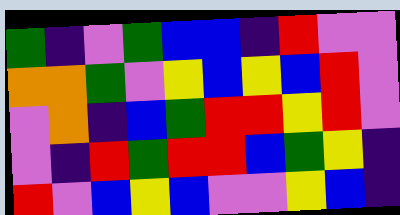[["green", "indigo", "violet", "green", "blue", "blue", "indigo", "red", "violet", "violet"], ["orange", "orange", "green", "violet", "yellow", "blue", "yellow", "blue", "red", "violet"], ["violet", "orange", "indigo", "blue", "green", "red", "red", "yellow", "red", "violet"], ["violet", "indigo", "red", "green", "red", "red", "blue", "green", "yellow", "indigo"], ["red", "violet", "blue", "yellow", "blue", "violet", "violet", "yellow", "blue", "indigo"]]